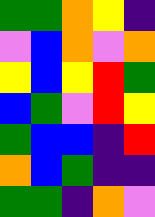[["green", "green", "orange", "yellow", "indigo"], ["violet", "blue", "orange", "violet", "orange"], ["yellow", "blue", "yellow", "red", "green"], ["blue", "green", "violet", "red", "yellow"], ["green", "blue", "blue", "indigo", "red"], ["orange", "blue", "green", "indigo", "indigo"], ["green", "green", "indigo", "orange", "violet"]]